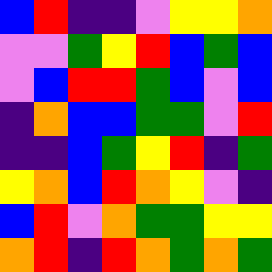[["blue", "red", "indigo", "indigo", "violet", "yellow", "yellow", "orange"], ["violet", "violet", "green", "yellow", "red", "blue", "green", "blue"], ["violet", "blue", "red", "red", "green", "blue", "violet", "blue"], ["indigo", "orange", "blue", "blue", "green", "green", "violet", "red"], ["indigo", "indigo", "blue", "green", "yellow", "red", "indigo", "green"], ["yellow", "orange", "blue", "red", "orange", "yellow", "violet", "indigo"], ["blue", "red", "violet", "orange", "green", "green", "yellow", "yellow"], ["orange", "red", "indigo", "red", "orange", "green", "orange", "green"]]